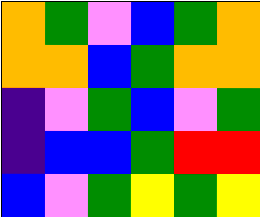[["orange", "green", "violet", "blue", "green", "orange"], ["orange", "orange", "blue", "green", "orange", "orange"], ["indigo", "violet", "green", "blue", "violet", "green"], ["indigo", "blue", "blue", "green", "red", "red"], ["blue", "violet", "green", "yellow", "green", "yellow"]]